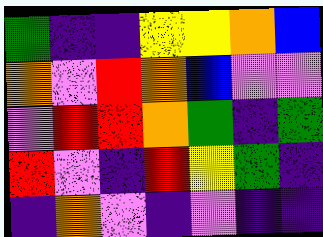[["green", "indigo", "indigo", "yellow", "yellow", "orange", "blue"], ["orange", "violet", "red", "orange", "blue", "violet", "violet"], ["violet", "red", "red", "orange", "green", "indigo", "green"], ["red", "violet", "indigo", "red", "yellow", "green", "indigo"], ["indigo", "orange", "violet", "indigo", "violet", "indigo", "indigo"]]